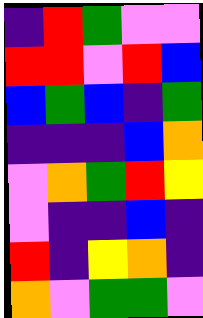[["indigo", "red", "green", "violet", "violet"], ["red", "red", "violet", "red", "blue"], ["blue", "green", "blue", "indigo", "green"], ["indigo", "indigo", "indigo", "blue", "orange"], ["violet", "orange", "green", "red", "yellow"], ["violet", "indigo", "indigo", "blue", "indigo"], ["red", "indigo", "yellow", "orange", "indigo"], ["orange", "violet", "green", "green", "violet"]]